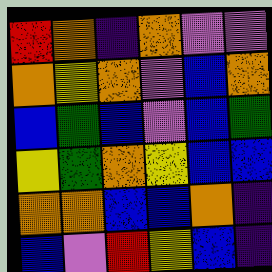[["red", "orange", "indigo", "orange", "violet", "violet"], ["orange", "yellow", "orange", "violet", "blue", "orange"], ["blue", "green", "blue", "violet", "blue", "green"], ["yellow", "green", "orange", "yellow", "blue", "blue"], ["orange", "orange", "blue", "blue", "orange", "indigo"], ["blue", "violet", "red", "yellow", "blue", "indigo"]]